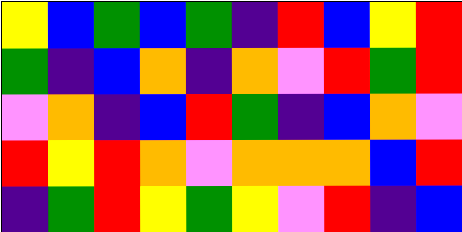[["yellow", "blue", "green", "blue", "green", "indigo", "red", "blue", "yellow", "red"], ["green", "indigo", "blue", "orange", "indigo", "orange", "violet", "red", "green", "red"], ["violet", "orange", "indigo", "blue", "red", "green", "indigo", "blue", "orange", "violet"], ["red", "yellow", "red", "orange", "violet", "orange", "orange", "orange", "blue", "red"], ["indigo", "green", "red", "yellow", "green", "yellow", "violet", "red", "indigo", "blue"]]